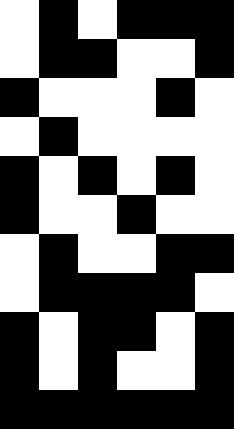[["white", "black", "white", "black", "black", "black"], ["white", "black", "black", "white", "white", "black"], ["black", "white", "white", "white", "black", "white"], ["white", "black", "white", "white", "white", "white"], ["black", "white", "black", "white", "black", "white"], ["black", "white", "white", "black", "white", "white"], ["white", "black", "white", "white", "black", "black"], ["white", "black", "black", "black", "black", "white"], ["black", "white", "black", "black", "white", "black"], ["black", "white", "black", "white", "white", "black"], ["black", "black", "black", "black", "black", "black"]]